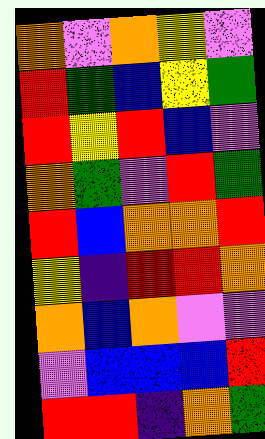[["orange", "violet", "orange", "yellow", "violet"], ["red", "green", "blue", "yellow", "green"], ["red", "yellow", "red", "blue", "violet"], ["orange", "green", "violet", "red", "green"], ["red", "blue", "orange", "orange", "red"], ["yellow", "indigo", "red", "red", "orange"], ["orange", "blue", "orange", "violet", "violet"], ["violet", "blue", "blue", "blue", "red"], ["red", "red", "indigo", "orange", "green"]]